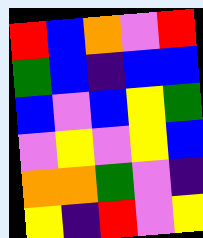[["red", "blue", "orange", "violet", "red"], ["green", "blue", "indigo", "blue", "blue"], ["blue", "violet", "blue", "yellow", "green"], ["violet", "yellow", "violet", "yellow", "blue"], ["orange", "orange", "green", "violet", "indigo"], ["yellow", "indigo", "red", "violet", "yellow"]]